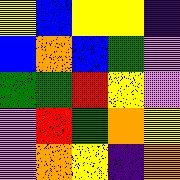[["yellow", "blue", "yellow", "yellow", "indigo"], ["blue", "orange", "blue", "green", "violet"], ["green", "green", "red", "yellow", "violet"], ["violet", "red", "green", "orange", "yellow"], ["violet", "orange", "yellow", "indigo", "orange"]]